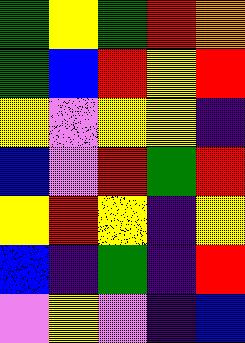[["green", "yellow", "green", "red", "orange"], ["green", "blue", "red", "yellow", "red"], ["yellow", "violet", "yellow", "yellow", "indigo"], ["blue", "violet", "red", "green", "red"], ["yellow", "red", "yellow", "indigo", "yellow"], ["blue", "indigo", "green", "indigo", "red"], ["violet", "yellow", "violet", "indigo", "blue"]]